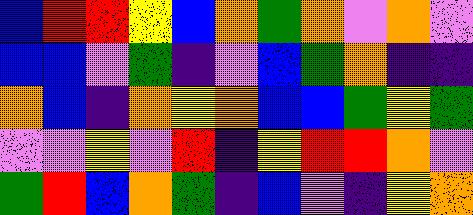[["blue", "red", "red", "yellow", "blue", "orange", "green", "orange", "violet", "orange", "violet"], ["blue", "blue", "violet", "green", "indigo", "violet", "blue", "green", "orange", "indigo", "indigo"], ["orange", "blue", "indigo", "orange", "yellow", "orange", "blue", "blue", "green", "yellow", "green"], ["violet", "violet", "yellow", "violet", "red", "indigo", "yellow", "red", "red", "orange", "violet"], ["green", "red", "blue", "orange", "green", "indigo", "blue", "violet", "indigo", "yellow", "orange"]]